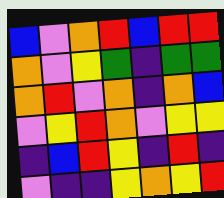[["blue", "violet", "orange", "red", "blue", "red", "red"], ["orange", "violet", "yellow", "green", "indigo", "green", "green"], ["orange", "red", "violet", "orange", "indigo", "orange", "blue"], ["violet", "yellow", "red", "orange", "violet", "yellow", "yellow"], ["indigo", "blue", "red", "yellow", "indigo", "red", "indigo"], ["violet", "indigo", "indigo", "yellow", "orange", "yellow", "red"]]